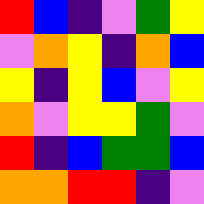[["red", "blue", "indigo", "violet", "green", "yellow"], ["violet", "orange", "yellow", "indigo", "orange", "blue"], ["yellow", "indigo", "yellow", "blue", "violet", "yellow"], ["orange", "violet", "yellow", "yellow", "green", "violet"], ["red", "indigo", "blue", "green", "green", "blue"], ["orange", "orange", "red", "red", "indigo", "violet"]]